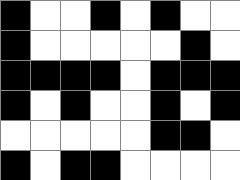[["black", "white", "white", "black", "white", "black", "white", "white"], ["black", "white", "white", "white", "white", "white", "black", "white"], ["black", "black", "black", "black", "white", "black", "black", "black"], ["black", "white", "black", "white", "white", "black", "white", "black"], ["white", "white", "white", "white", "white", "black", "black", "white"], ["black", "white", "black", "black", "white", "white", "white", "white"]]